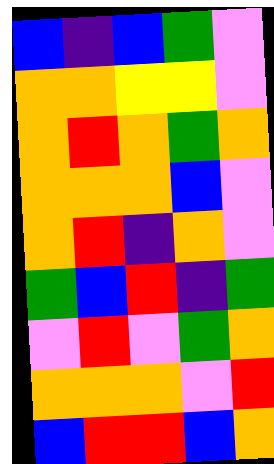[["blue", "indigo", "blue", "green", "violet"], ["orange", "orange", "yellow", "yellow", "violet"], ["orange", "red", "orange", "green", "orange"], ["orange", "orange", "orange", "blue", "violet"], ["orange", "red", "indigo", "orange", "violet"], ["green", "blue", "red", "indigo", "green"], ["violet", "red", "violet", "green", "orange"], ["orange", "orange", "orange", "violet", "red"], ["blue", "red", "red", "blue", "orange"]]